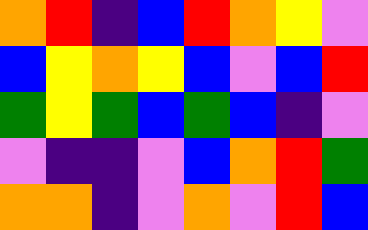[["orange", "red", "indigo", "blue", "red", "orange", "yellow", "violet"], ["blue", "yellow", "orange", "yellow", "blue", "violet", "blue", "red"], ["green", "yellow", "green", "blue", "green", "blue", "indigo", "violet"], ["violet", "indigo", "indigo", "violet", "blue", "orange", "red", "green"], ["orange", "orange", "indigo", "violet", "orange", "violet", "red", "blue"]]